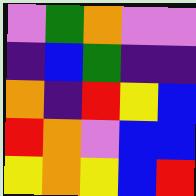[["violet", "green", "orange", "violet", "violet"], ["indigo", "blue", "green", "indigo", "indigo"], ["orange", "indigo", "red", "yellow", "blue"], ["red", "orange", "violet", "blue", "blue"], ["yellow", "orange", "yellow", "blue", "red"]]